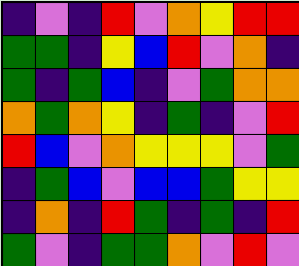[["indigo", "violet", "indigo", "red", "violet", "orange", "yellow", "red", "red"], ["green", "green", "indigo", "yellow", "blue", "red", "violet", "orange", "indigo"], ["green", "indigo", "green", "blue", "indigo", "violet", "green", "orange", "orange"], ["orange", "green", "orange", "yellow", "indigo", "green", "indigo", "violet", "red"], ["red", "blue", "violet", "orange", "yellow", "yellow", "yellow", "violet", "green"], ["indigo", "green", "blue", "violet", "blue", "blue", "green", "yellow", "yellow"], ["indigo", "orange", "indigo", "red", "green", "indigo", "green", "indigo", "red"], ["green", "violet", "indigo", "green", "green", "orange", "violet", "red", "violet"]]